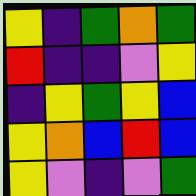[["yellow", "indigo", "green", "orange", "green"], ["red", "indigo", "indigo", "violet", "yellow"], ["indigo", "yellow", "green", "yellow", "blue"], ["yellow", "orange", "blue", "red", "blue"], ["yellow", "violet", "indigo", "violet", "green"]]